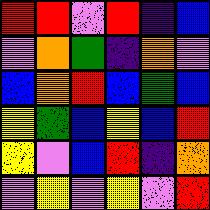[["red", "red", "violet", "red", "indigo", "blue"], ["violet", "orange", "green", "indigo", "orange", "violet"], ["blue", "orange", "red", "blue", "green", "blue"], ["yellow", "green", "blue", "yellow", "blue", "red"], ["yellow", "violet", "blue", "red", "indigo", "orange"], ["violet", "yellow", "violet", "yellow", "violet", "red"]]